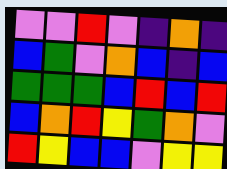[["violet", "violet", "red", "violet", "indigo", "orange", "indigo"], ["blue", "green", "violet", "orange", "blue", "indigo", "blue"], ["green", "green", "green", "blue", "red", "blue", "red"], ["blue", "orange", "red", "yellow", "green", "orange", "violet"], ["red", "yellow", "blue", "blue", "violet", "yellow", "yellow"]]